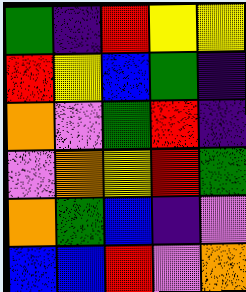[["green", "indigo", "red", "yellow", "yellow"], ["red", "yellow", "blue", "green", "indigo"], ["orange", "violet", "green", "red", "indigo"], ["violet", "orange", "yellow", "red", "green"], ["orange", "green", "blue", "indigo", "violet"], ["blue", "blue", "red", "violet", "orange"]]